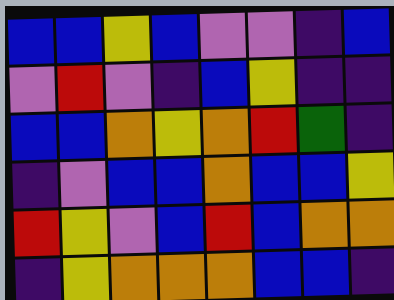[["blue", "blue", "yellow", "blue", "violet", "violet", "indigo", "blue"], ["violet", "red", "violet", "indigo", "blue", "yellow", "indigo", "indigo"], ["blue", "blue", "orange", "yellow", "orange", "red", "green", "indigo"], ["indigo", "violet", "blue", "blue", "orange", "blue", "blue", "yellow"], ["red", "yellow", "violet", "blue", "red", "blue", "orange", "orange"], ["indigo", "yellow", "orange", "orange", "orange", "blue", "blue", "indigo"]]